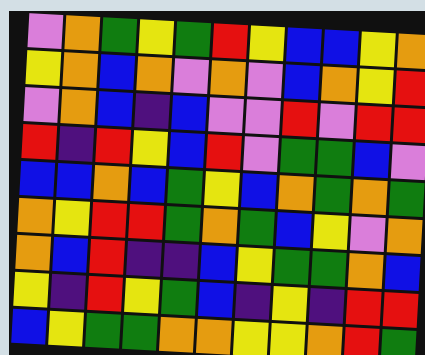[["violet", "orange", "green", "yellow", "green", "red", "yellow", "blue", "blue", "yellow", "orange"], ["yellow", "orange", "blue", "orange", "violet", "orange", "violet", "blue", "orange", "yellow", "red"], ["violet", "orange", "blue", "indigo", "blue", "violet", "violet", "red", "violet", "red", "red"], ["red", "indigo", "red", "yellow", "blue", "red", "violet", "green", "green", "blue", "violet"], ["blue", "blue", "orange", "blue", "green", "yellow", "blue", "orange", "green", "orange", "green"], ["orange", "yellow", "red", "red", "green", "orange", "green", "blue", "yellow", "violet", "orange"], ["orange", "blue", "red", "indigo", "indigo", "blue", "yellow", "green", "green", "orange", "blue"], ["yellow", "indigo", "red", "yellow", "green", "blue", "indigo", "yellow", "indigo", "red", "red"], ["blue", "yellow", "green", "green", "orange", "orange", "yellow", "yellow", "orange", "red", "green"]]